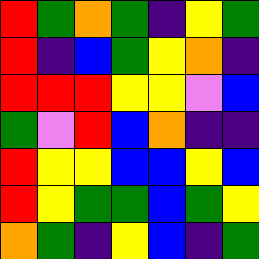[["red", "green", "orange", "green", "indigo", "yellow", "green"], ["red", "indigo", "blue", "green", "yellow", "orange", "indigo"], ["red", "red", "red", "yellow", "yellow", "violet", "blue"], ["green", "violet", "red", "blue", "orange", "indigo", "indigo"], ["red", "yellow", "yellow", "blue", "blue", "yellow", "blue"], ["red", "yellow", "green", "green", "blue", "green", "yellow"], ["orange", "green", "indigo", "yellow", "blue", "indigo", "green"]]